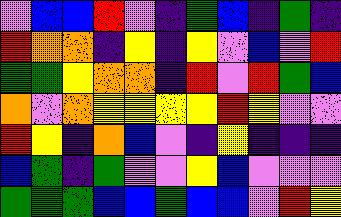[["violet", "blue", "blue", "red", "violet", "indigo", "green", "blue", "indigo", "green", "indigo"], ["red", "orange", "orange", "indigo", "yellow", "indigo", "yellow", "violet", "blue", "violet", "red"], ["green", "green", "yellow", "orange", "orange", "indigo", "red", "violet", "red", "green", "blue"], ["orange", "violet", "orange", "yellow", "yellow", "yellow", "yellow", "red", "yellow", "violet", "violet"], ["red", "yellow", "indigo", "orange", "blue", "violet", "indigo", "yellow", "indigo", "indigo", "indigo"], ["blue", "green", "indigo", "green", "violet", "violet", "yellow", "blue", "violet", "violet", "violet"], ["green", "green", "green", "blue", "blue", "green", "blue", "blue", "violet", "red", "yellow"]]